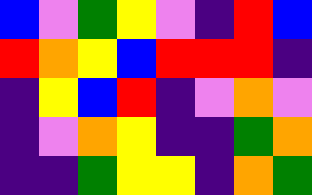[["blue", "violet", "green", "yellow", "violet", "indigo", "red", "blue"], ["red", "orange", "yellow", "blue", "red", "red", "red", "indigo"], ["indigo", "yellow", "blue", "red", "indigo", "violet", "orange", "violet"], ["indigo", "violet", "orange", "yellow", "indigo", "indigo", "green", "orange"], ["indigo", "indigo", "green", "yellow", "yellow", "indigo", "orange", "green"]]